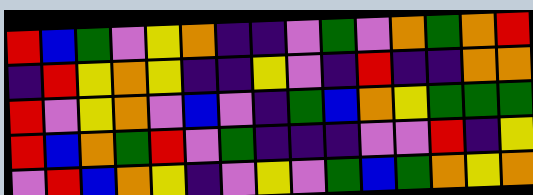[["red", "blue", "green", "violet", "yellow", "orange", "indigo", "indigo", "violet", "green", "violet", "orange", "green", "orange", "red"], ["indigo", "red", "yellow", "orange", "yellow", "indigo", "indigo", "yellow", "violet", "indigo", "red", "indigo", "indigo", "orange", "orange"], ["red", "violet", "yellow", "orange", "violet", "blue", "violet", "indigo", "green", "blue", "orange", "yellow", "green", "green", "green"], ["red", "blue", "orange", "green", "red", "violet", "green", "indigo", "indigo", "indigo", "violet", "violet", "red", "indigo", "yellow"], ["violet", "red", "blue", "orange", "yellow", "indigo", "violet", "yellow", "violet", "green", "blue", "green", "orange", "yellow", "orange"]]